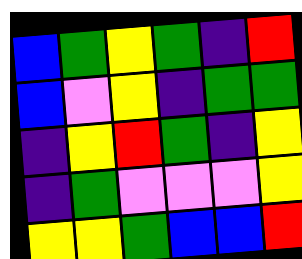[["blue", "green", "yellow", "green", "indigo", "red"], ["blue", "violet", "yellow", "indigo", "green", "green"], ["indigo", "yellow", "red", "green", "indigo", "yellow"], ["indigo", "green", "violet", "violet", "violet", "yellow"], ["yellow", "yellow", "green", "blue", "blue", "red"]]